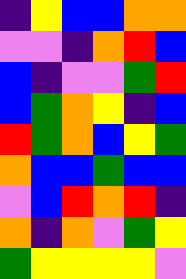[["indigo", "yellow", "blue", "blue", "orange", "orange"], ["violet", "violet", "indigo", "orange", "red", "blue"], ["blue", "indigo", "violet", "violet", "green", "red"], ["blue", "green", "orange", "yellow", "indigo", "blue"], ["red", "green", "orange", "blue", "yellow", "green"], ["orange", "blue", "blue", "green", "blue", "blue"], ["violet", "blue", "red", "orange", "red", "indigo"], ["orange", "indigo", "orange", "violet", "green", "yellow"], ["green", "yellow", "yellow", "yellow", "yellow", "violet"]]